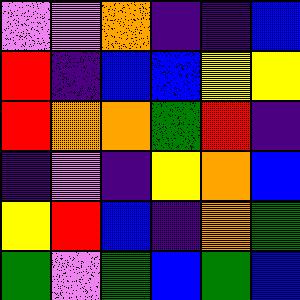[["violet", "violet", "orange", "indigo", "indigo", "blue"], ["red", "indigo", "blue", "blue", "yellow", "yellow"], ["red", "orange", "orange", "green", "red", "indigo"], ["indigo", "violet", "indigo", "yellow", "orange", "blue"], ["yellow", "red", "blue", "indigo", "orange", "green"], ["green", "violet", "green", "blue", "green", "blue"]]